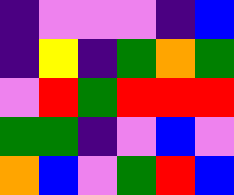[["indigo", "violet", "violet", "violet", "indigo", "blue"], ["indigo", "yellow", "indigo", "green", "orange", "green"], ["violet", "red", "green", "red", "red", "red"], ["green", "green", "indigo", "violet", "blue", "violet"], ["orange", "blue", "violet", "green", "red", "blue"]]